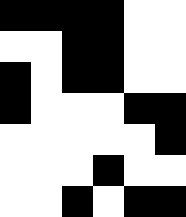[["black", "black", "black", "black", "white", "white"], ["white", "white", "black", "black", "white", "white"], ["black", "white", "black", "black", "white", "white"], ["black", "white", "white", "white", "black", "black"], ["white", "white", "white", "white", "white", "black"], ["white", "white", "white", "black", "white", "white"], ["white", "white", "black", "white", "black", "black"]]